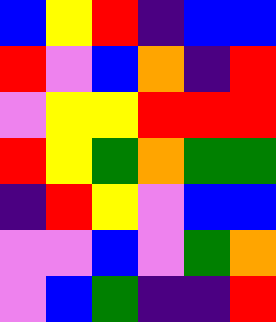[["blue", "yellow", "red", "indigo", "blue", "blue"], ["red", "violet", "blue", "orange", "indigo", "red"], ["violet", "yellow", "yellow", "red", "red", "red"], ["red", "yellow", "green", "orange", "green", "green"], ["indigo", "red", "yellow", "violet", "blue", "blue"], ["violet", "violet", "blue", "violet", "green", "orange"], ["violet", "blue", "green", "indigo", "indigo", "red"]]